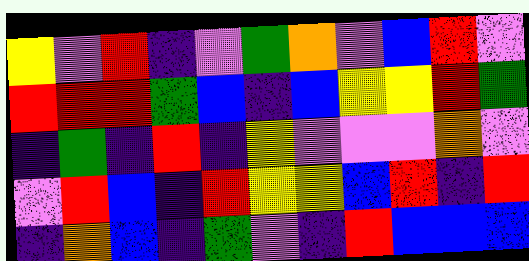[["yellow", "violet", "red", "indigo", "violet", "green", "orange", "violet", "blue", "red", "violet"], ["red", "red", "red", "green", "blue", "indigo", "blue", "yellow", "yellow", "red", "green"], ["indigo", "green", "indigo", "red", "indigo", "yellow", "violet", "violet", "violet", "orange", "violet"], ["violet", "red", "blue", "indigo", "red", "yellow", "yellow", "blue", "red", "indigo", "red"], ["indigo", "orange", "blue", "indigo", "green", "violet", "indigo", "red", "blue", "blue", "blue"]]